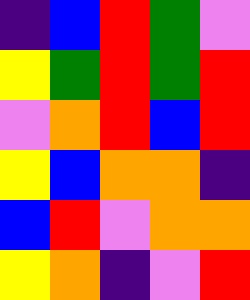[["indigo", "blue", "red", "green", "violet"], ["yellow", "green", "red", "green", "red"], ["violet", "orange", "red", "blue", "red"], ["yellow", "blue", "orange", "orange", "indigo"], ["blue", "red", "violet", "orange", "orange"], ["yellow", "orange", "indigo", "violet", "red"]]